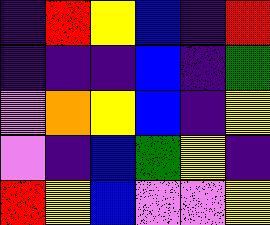[["indigo", "red", "yellow", "blue", "indigo", "red"], ["indigo", "indigo", "indigo", "blue", "indigo", "green"], ["violet", "orange", "yellow", "blue", "indigo", "yellow"], ["violet", "indigo", "blue", "green", "yellow", "indigo"], ["red", "yellow", "blue", "violet", "violet", "yellow"]]